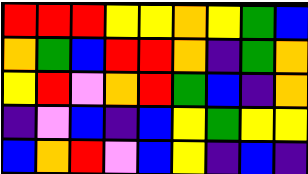[["red", "red", "red", "yellow", "yellow", "orange", "yellow", "green", "blue"], ["orange", "green", "blue", "red", "red", "orange", "indigo", "green", "orange"], ["yellow", "red", "violet", "orange", "red", "green", "blue", "indigo", "orange"], ["indigo", "violet", "blue", "indigo", "blue", "yellow", "green", "yellow", "yellow"], ["blue", "orange", "red", "violet", "blue", "yellow", "indigo", "blue", "indigo"]]